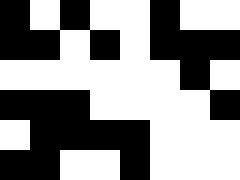[["black", "white", "black", "white", "white", "black", "white", "white"], ["black", "black", "white", "black", "white", "black", "black", "black"], ["white", "white", "white", "white", "white", "white", "black", "white"], ["black", "black", "black", "white", "white", "white", "white", "black"], ["white", "black", "black", "black", "black", "white", "white", "white"], ["black", "black", "white", "white", "black", "white", "white", "white"]]